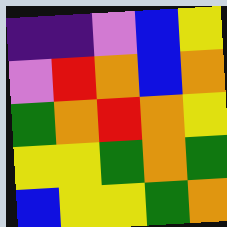[["indigo", "indigo", "violet", "blue", "yellow"], ["violet", "red", "orange", "blue", "orange"], ["green", "orange", "red", "orange", "yellow"], ["yellow", "yellow", "green", "orange", "green"], ["blue", "yellow", "yellow", "green", "orange"]]